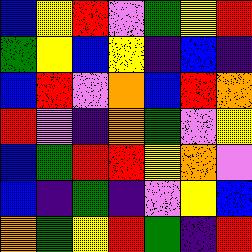[["blue", "yellow", "red", "violet", "green", "yellow", "red"], ["green", "yellow", "blue", "yellow", "indigo", "blue", "indigo"], ["blue", "red", "violet", "orange", "blue", "red", "orange"], ["red", "violet", "indigo", "orange", "green", "violet", "yellow"], ["blue", "green", "red", "red", "yellow", "orange", "violet"], ["blue", "indigo", "green", "indigo", "violet", "yellow", "blue"], ["orange", "green", "yellow", "red", "green", "indigo", "red"]]